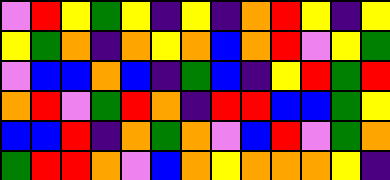[["violet", "red", "yellow", "green", "yellow", "indigo", "yellow", "indigo", "orange", "red", "yellow", "indigo", "yellow"], ["yellow", "green", "orange", "indigo", "orange", "yellow", "orange", "blue", "orange", "red", "violet", "yellow", "green"], ["violet", "blue", "blue", "orange", "blue", "indigo", "green", "blue", "indigo", "yellow", "red", "green", "red"], ["orange", "red", "violet", "green", "red", "orange", "indigo", "red", "red", "blue", "blue", "green", "yellow"], ["blue", "blue", "red", "indigo", "orange", "green", "orange", "violet", "blue", "red", "violet", "green", "orange"], ["green", "red", "red", "orange", "violet", "blue", "orange", "yellow", "orange", "orange", "orange", "yellow", "indigo"]]